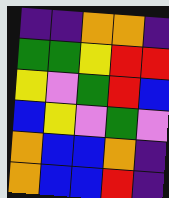[["indigo", "indigo", "orange", "orange", "indigo"], ["green", "green", "yellow", "red", "red"], ["yellow", "violet", "green", "red", "blue"], ["blue", "yellow", "violet", "green", "violet"], ["orange", "blue", "blue", "orange", "indigo"], ["orange", "blue", "blue", "red", "indigo"]]